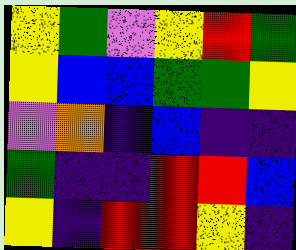[["yellow", "green", "violet", "yellow", "red", "green"], ["yellow", "blue", "blue", "green", "green", "yellow"], ["violet", "orange", "indigo", "blue", "indigo", "indigo"], ["green", "indigo", "indigo", "red", "red", "blue"], ["yellow", "indigo", "red", "red", "yellow", "indigo"]]